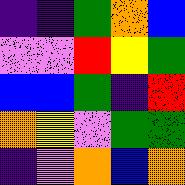[["indigo", "indigo", "green", "orange", "blue"], ["violet", "violet", "red", "yellow", "green"], ["blue", "blue", "green", "indigo", "red"], ["orange", "yellow", "violet", "green", "green"], ["indigo", "violet", "orange", "blue", "orange"]]